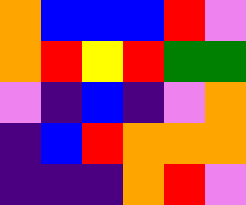[["orange", "blue", "blue", "blue", "red", "violet"], ["orange", "red", "yellow", "red", "green", "green"], ["violet", "indigo", "blue", "indigo", "violet", "orange"], ["indigo", "blue", "red", "orange", "orange", "orange"], ["indigo", "indigo", "indigo", "orange", "red", "violet"]]